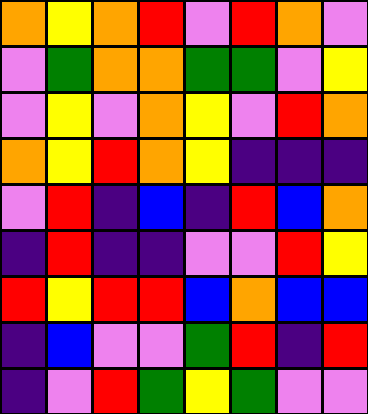[["orange", "yellow", "orange", "red", "violet", "red", "orange", "violet"], ["violet", "green", "orange", "orange", "green", "green", "violet", "yellow"], ["violet", "yellow", "violet", "orange", "yellow", "violet", "red", "orange"], ["orange", "yellow", "red", "orange", "yellow", "indigo", "indigo", "indigo"], ["violet", "red", "indigo", "blue", "indigo", "red", "blue", "orange"], ["indigo", "red", "indigo", "indigo", "violet", "violet", "red", "yellow"], ["red", "yellow", "red", "red", "blue", "orange", "blue", "blue"], ["indigo", "blue", "violet", "violet", "green", "red", "indigo", "red"], ["indigo", "violet", "red", "green", "yellow", "green", "violet", "violet"]]